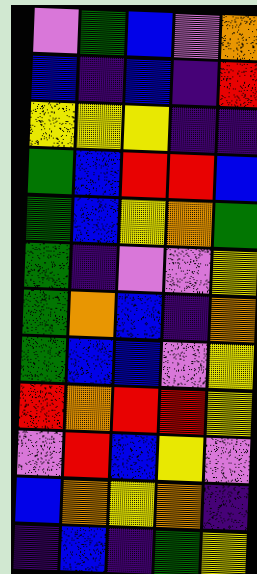[["violet", "green", "blue", "violet", "orange"], ["blue", "indigo", "blue", "indigo", "red"], ["yellow", "yellow", "yellow", "indigo", "indigo"], ["green", "blue", "red", "red", "blue"], ["green", "blue", "yellow", "orange", "green"], ["green", "indigo", "violet", "violet", "yellow"], ["green", "orange", "blue", "indigo", "orange"], ["green", "blue", "blue", "violet", "yellow"], ["red", "orange", "red", "red", "yellow"], ["violet", "red", "blue", "yellow", "violet"], ["blue", "orange", "yellow", "orange", "indigo"], ["indigo", "blue", "indigo", "green", "yellow"]]